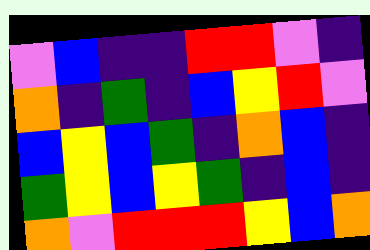[["violet", "blue", "indigo", "indigo", "red", "red", "violet", "indigo"], ["orange", "indigo", "green", "indigo", "blue", "yellow", "red", "violet"], ["blue", "yellow", "blue", "green", "indigo", "orange", "blue", "indigo"], ["green", "yellow", "blue", "yellow", "green", "indigo", "blue", "indigo"], ["orange", "violet", "red", "red", "red", "yellow", "blue", "orange"]]